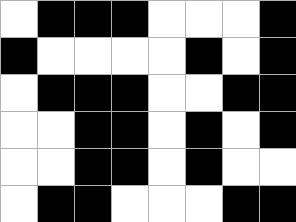[["white", "black", "black", "black", "white", "white", "white", "black"], ["black", "white", "white", "white", "white", "black", "white", "black"], ["white", "black", "black", "black", "white", "white", "black", "black"], ["white", "white", "black", "black", "white", "black", "white", "black"], ["white", "white", "black", "black", "white", "black", "white", "white"], ["white", "black", "black", "white", "white", "white", "black", "black"]]